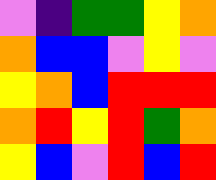[["violet", "indigo", "green", "green", "yellow", "orange"], ["orange", "blue", "blue", "violet", "yellow", "violet"], ["yellow", "orange", "blue", "red", "red", "red"], ["orange", "red", "yellow", "red", "green", "orange"], ["yellow", "blue", "violet", "red", "blue", "red"]]